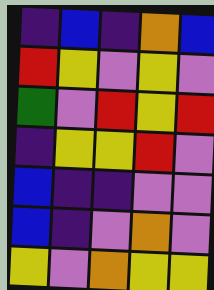[["indigo", "blue", "indigo", "orange", "blue"], ["red", "yellow", "violet", "yellow", "violet"], ["green", "violet", "red", "yellow", "red"], ["indigo", "yellow", "yellow", "red", "violet"], ["blue", "indigo", "indigo", "violet", "violet"], ["blue", "indigo", "violet", "orange", "violet"], ["yellow", "violet", "orange", "yellow", "yellow"]]